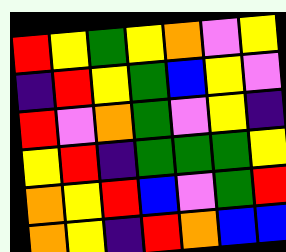[["red", "yellow", "green", "yellow", "orange", "violet", "yellow"], ["indigo", "red", "yellow", "green", "blue", "yellow", "violet"], ["red", "violet", "orange", "green", "violet", "yellow", "indigo"], ["yellow", "red", "indigo", "green", "green", "green", "yellow"], ["orange", "yellow", "red", "blue", "violet", "green", "red"], ["orange", "yellow", "indigo", "red", "orange", "blue", "blue"]]